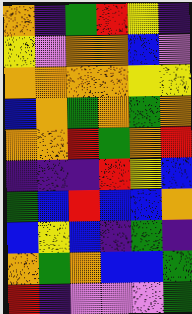[["orange", "indigo", "green", "red", "yellow", "indigo"], ["yellow", "violet", "orange", "orange", "blue", "violet"], ["orange", "orange", "orange", "orange", "yellow", "yellow"], ["blue", "orange", "green", "orange", "green", "orange"], ["orange", "orange", "red", "green", "orange", "red"], ["indigo", "indigo", "indigo", "red", "yellow", "blue"], ["green", "blue", "red", "blue", "blue", "orange"], ["blue", "yellow", "blue", "indigo", "green", "indigo"], ["orange", "green", "orange", "blue", "blue", "green"], ["red", "indigo", "violet", "violet", "violet", "green"]]